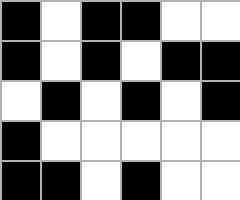[["black", "white", "black", "black", "white", "white"], ["black", "white", "black", "white", "black", "black"], ["white", "black", "white", "black", "white", "black"], ["black", "white", "white", "white", "white", "white"], ["black", "black", "white", "black", "white", "white"]]